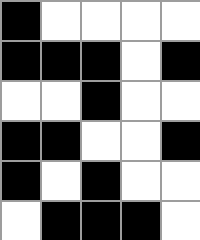[["black", "white", "white", "white", "white"], ["black", "black", "black", "white", "black"], ["white", "white", "black", "white", "white"], ["black", "black", "white", "white", "black"], ["black", "white", "black", "white", "white"], ["white", "black", "black", "black", "white"]]